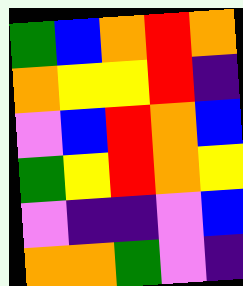[["green", "blue", "orange", "red", "orange"], ["orange", "yellow", "yellow", "red", "indigo"], ["violet", "blue", "red", "orange", "blue"], ["green", "yellow", "red", "orange", "yellow"], ["violet", "indigo", "indigo", "violet", "blue"], ["orange", "orange", "green", "violet", "indigo"]]